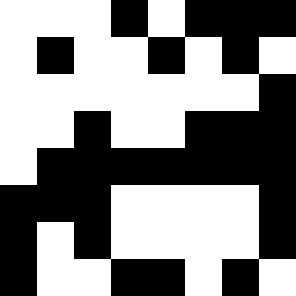[["white", "white", "white", "black", "white", "black", "black", "black"], ["white", "black", "white", "white", "black", "white", "black", "white"], ["white", "white", "white", "white", "white", "white", "white", "black"], ["white", "white", "black", "white", "white", "black", "black", "black"], ["white", "black", "black", "black", "black", "black", "black", "black"], ["black", "black", "black", "white", "white", "white", "white", "black"], ["black", "white", "black", "white", "white", "white", "white", "black"], ["black", "white", "white", "black", "black", "white", "black", "white"]]